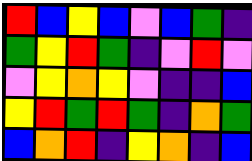[["red", "blue", "yellow", "blue", "violet", "blue", "green", "indigo"], ["green", "yellow", "red", "green", "indigo", "violet", "red", "violet"], ["violet", "yellow", "orange", "yellow", "violet", "indigo", "indigo", "blue"], ["yellow", "red", "green", "red", "green", "indigo", "orange", "green"], ["blue", "orange", "red", "indigo", "yellow", "orange", "indigo", "blue"]]